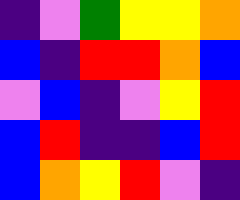[["indigo", "violet", "green", "yellow", "yellow", "orange"], ["blue", "indigo", "red", "red", "orange", "blue"], ["violet", "blue", "indigo", "violet", "yellow", "red"], ["blue", "red", "indigo", "indigo", "blue", "red"], ["blue", "orange", "yellow", "red", "violet", "indigo"]]